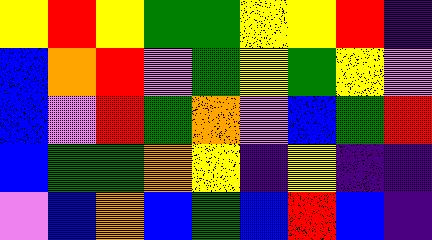[["yellow", "red", "yellow", "green", "green", "yellow", "yellow", "red", "indigo"], ["blue", "orange", "red", "violet", "green", "yellow", "green", "yellow", "violet"], ["blue", "violet", "red", "green", "orange", "violet", "blue", "green", "red"], ["blue", "green", "green", "orange", "yellow", "indigo", "yellow", "indigo", "indigo"], ["violet", "blue", "orange", "blue", "green", "blue", "red", "blue", "indigo"]]